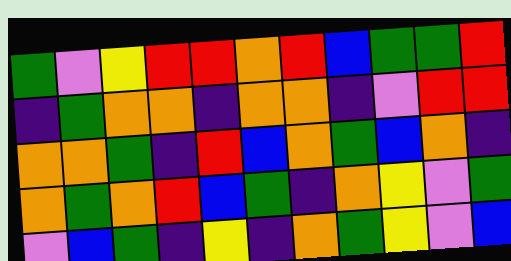[["green", "violet", "yellow", "red", "red", "orange", "red", "blue", "green", "green", "red"], ["indigo", "green", "orange", "orange", "indigo", "orange", "orange", "indigo", "violet", "red", "red"], ["orange", "orange", "green", "indigo", "red", "blue", "orange", "green", "blue", "orange", "indigo"], ["orange", "green", "orange", "red", "blue", "green", "indigo", "orange", "yellow", "violet", "green"], ["violet", "blue", "green", "indigo", "yellow", "indigo", "orange", "green", "yellow", "violet", "blue"]]